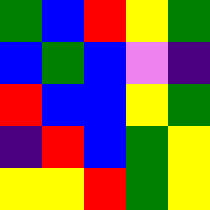[["green", "blue", "red", "yellow", "green"], ["blue", "green", "blue", "violet", "indigo"], ["red", "blue", "blue", "yellow", "green"], ["indigo", "red", "blue", "green", "yellow"], ["yellow", "yellow", "red", "green", "yellow"]]